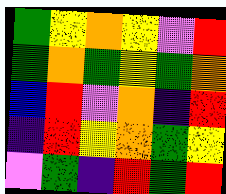[["green", "yellow", "orange", "yellow", "violet", "red"], ["green", "orange", "green", "yellow", "green", "orange"], ["blue", "red", "violet", "orange", "indigo", "red"], ["indigo", "red", "yellow", "orange", "green", "yellow"], ["violet", "green", "indigo", "red", "green", "red"]]